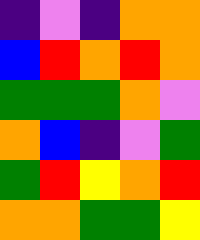[["indigo", "violet", "indigo", "orange", "orange"], ["blue", "red", "orange", "red", "orange"], ["green", "green", "green", "orange", "violet"], ["orange", "blue", "indigo", "violet", "green"], ["green", "red", "yellow", "orange", "red"], ["orange", "orange", "green", "green", "yellow"]]